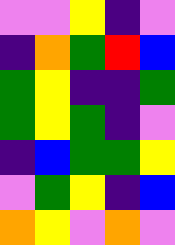[["violet", "violet", "yellow", "indigo", "violet"], ["indigo", "orange", "green", "red", "blue"], ["green", "yellow", "indigo", "indigo", "green"], ["green", "yellow", "green", "indigo", "violet"], ["indigo", "blue", "green", "green", "yellow"], ["violet", "green", "yellow", "indigo", "blue"], ["orange", "yellow", "violet", "orange", "violet"]]